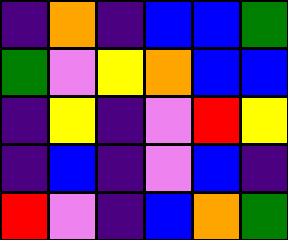[["indigo", "orange", "indigo", "blue", "blue", "green"], ["green", "violet", "yellow", "orange", "blue", "blue"], ["indigo", "yellow", "indigo", "violet", "red", "yellow"], ["indigo", "blue", "indigo", "violet", "blue", "indigo"], ["red", "violet", "indigo", "blue", "orange", "green"]]